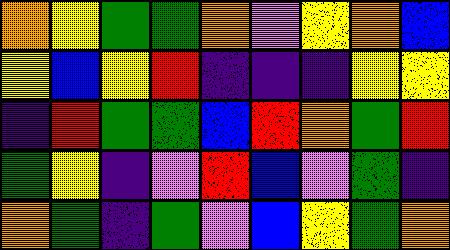[["orange", "yellow", "green", "green", "orange", "violet", "yellow", "orange", "blue"], ["yellow", "blue", "yellow", "red", "indigo", "indigo", "indigo", "yellow", "yellow"], ["indigo", "red", "green", "green", "blue", "red", "orange", "green", "red"], ["green", "yellow", "indigo", "violet", "red", "blue", "violet", "green", "indigo"], ["orange", "green", "indigo", "green", "violet", "blue", "yellow", "green", "orange"]]